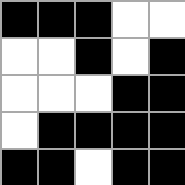[["black", "black", "black", "white", "white"], ["white", "white", "black", "white", "black"], ["white", "white", "white", "black", "black"], ["white", "black", "black", "black", "black"], ["black", "black", "white", "black", "black"]]